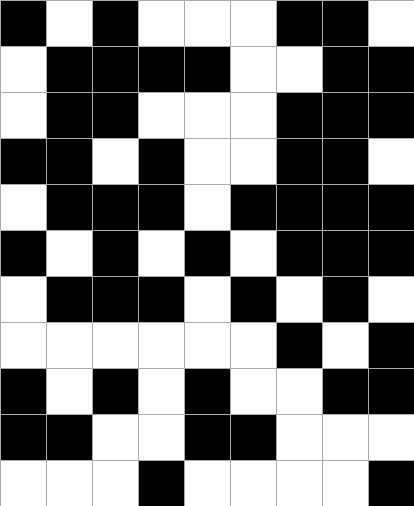[["black", "white", "black", "white", "white", "white", "black", "black", "white"], ["white", "black", "black", "black", "black", "white", "white", "black", "black"], ["white", "black", "black", "white", "white", "white", "black", "black", "black"], ["black", "black", "white", "black", "white", "white", "black", "black", "white"], ["white", "black", "black", "black", "white", "black", "black", "black", "black"], ["black", "white", "black", "white", "black", "white", "black", "black", "black"], ["white", "black", "black", "black", "white", "black", "white", "black", "white"], ["white", "white", "white", "white", "white", "white", "black", "white", "black"], ["black", "white", "black", "white", "black", "white", "white", "black", "black"], ["black", "black", "white", "white", "black", "black", "white", "white", "white"], ["white", "white", "white", "black", "white", "white", "white", "white", "black"]]